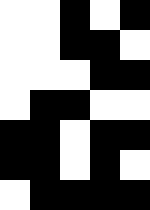[["white", "white", "black", "white", "black"], ["white", "white", "black", "black", "white"], ["white", "white", "white", "black", "black"], ["white", "black", "black", "white", "white"], ["black", "black", "white", "black", "black"], ["black", "black", "white", "black", "white"], ["white", "black", "black", "black", "black"]]